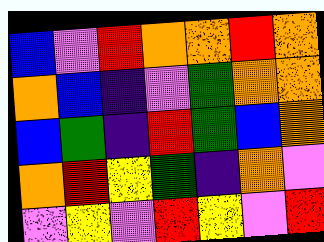[["blue", "violet", "red", "orange", "orange", "red", "orange"], ["orange", "blue", "indigo", "violet", "green", "orange", "orange"], ["blue", "green", "indigo", "red", "green", "blue", "orange"], ["orange", "red", "yellow", "green", "indigo", "orange", "violet"], ["violet", "yellow", "violet", "red", "yellow", "violet", "red"]]